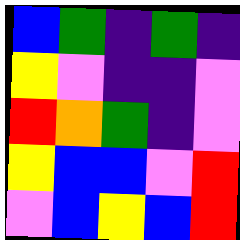[["blue", "green", "indigo", "green", "indigo"], ["yellow", "violet", "indigo", "indigo", "violet"], ["red", "orange", "green", "indigo", "violet"], ["yellow", "blue", "blue", "violet", "red"], ["violet", "blue", "yellow", "blue", "red"]]